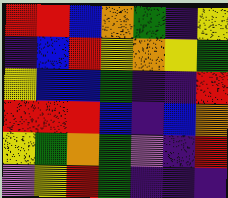[["red", "red", "blue", "orange", "green", "indigo", "yellow"], ["indigo", "blue", "red", "yellow", "orange", "yellow", "green"], ["yellow", "blue", "blue", "green", "indigo", "indigo", "red"], ["red", "red", "red", "blue", "indigo", "blue", "orange"], ["yellow", "green", "orange", "green", "violet", "indigo", "red"], ["violet", "yellow", "red", "green", "indigo", "indigo", "indigo"]]